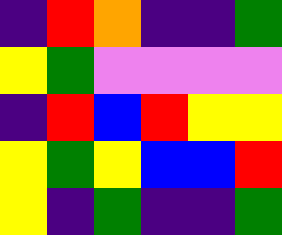[["indigo", "red", "orange", "indigo", "indigo", "green"], ["yellow", "green", "violet", "violet", "violet", "violet"], ["indigo", "red", "blue", "red", "yellow", "yellow"], ["yellow", "green", "yellow", "blue", "blue", "red"], ["yellow", "indigo", "green", "indigo", "indigo", "green"]]